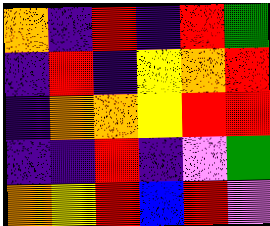[["orange", "indigo", "red", "indigo", "red", "green"], ["indigo", "red", "indigo", "yellow", "orange", "red"], ["indigo", "orange", "orange", "yellow", "red", "red"], ["indigo", "indigo", "red", "indigo", "violet", "green"], ["orange", "yellow", "red", "blue", "red", "violet"]]